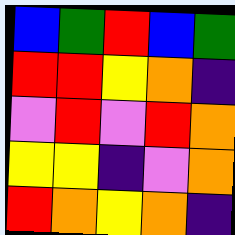[["blue", "green", "red", "blue", "green"], ["red", "red", "yellow", "orange", "indigo"], ["violet", "red", "violet", "red", "orange"], ["yellow", "yellow", "indigo", "violet", "orange"], ["red", "orange", "yellow", "orange", "indigo"]]